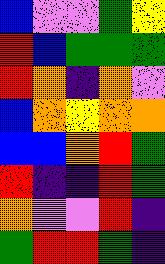[["blue", "violet", "violet", "green", "yellow"], ["red", "blue", "green", "green", "green"], ["red", "orange", "indigo", "orange", "violet"], ["blue", "orange", "yellow", "orange", "orange"], ["blue", "blue", "orange", "red", "green"], ["red", "indigo", "indigo", "red", "green"], ["orange", "violet", "violet", "red", "indigo"], ["green", "red", "red", "green", "indigo"]]